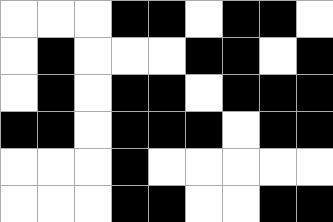[["white", "white", "white", "black", "black", "white", "black", "black", "white"], ["white", "black", "white", "white", "white", "black", "black", "white", "black"], ["white", "black", "white", "black", "black", "white", "black", "black", "black"], ["black", "black", "white", "black", "black", "black", "white", "black", "black"], ["white", "white", "white", "black", "white", "white", "white", "white", "white"], ["white", "white", "white", "black", "black", "white", "white", "black", "black"]]